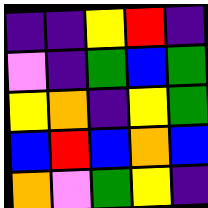[["indigo", "indigo", "yellow", "red", "indigo"], ["violet", "indigo", "green", "blue", "green"], ["yellow", "orange", "indigo", "yellow", "green"], ["blue", "red", "blue", "orange", "blue"], ["orange", "violet", "green", "yellow", "indigo"]]